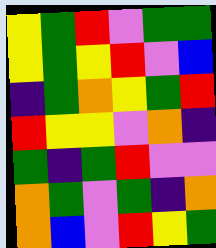[["yellow", "green", "red", "violet", "green", "green"], ["yellow", "green", "yellow", "red", "violet", "blue"], ["indigo", "green", "orange", "yellow", "green", "red"], ["red", "yellow", "yellow", "violet", "orange", "indigo"], ["green", "indigo", "green", "red", "violet", "violet"], ["orange", "green", "violet", "green", "indigo", "orange"], ["orange", "blue", "violet", "red", "yellow", "green"]]